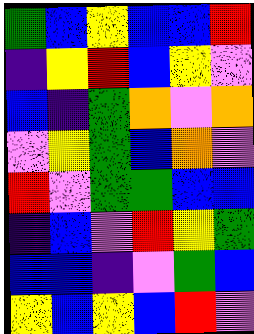[["green", "blue", "yellow", "blue", "blue", "red"], ["indigo", "yellow", "red", "blue", "yellow", "violet"], ["blue", "indigo", "green", "orange", "violet", "orange"], ["violet", "yellow", "green", "blue", "orange", "violet"], ["red", "violet", "green", "green", "blue", "blue"], ["indigo", "blue", "violet", "red", "yellow", "green"], ["blue", "blue", "indigo", "violet", "green", "blue"], ["yellow", "blue", "yellow", "blue", "red", "violet"]]